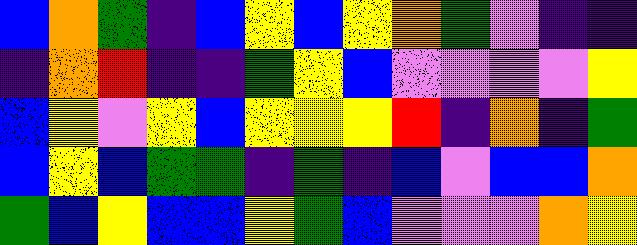[["blue", "orange", "green", "indigo", "blue", "yellow", "blue", "yellow", "orange", "green", "violet", "indigo", "indigo"], ["indigo", "orange", "red", "indigo", "indigo", "green", "yellow", "blue", "violet", "violet", "violet", "violet", "yellow"], ["blue", "yellow", "violet", "yellow", "blue", "yellow", "yellow", "yellow", "red", "indigo", "orange", "indigo", "green"], ["blue", "yellow", "blue", "green", "green", "indigo", "green", "indigo", "blue", "violet", "blue", "blue", "orange"], ["green", "blue", "yellow", "blue", "blue", "yellow", "green", "blue", "violet", "violet", "violet", "orange", "yellow"]]